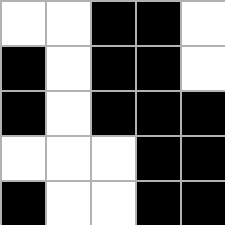[["white", "white", "black", "black", "white"], ["black", "white", "black", "black", "white"], ["black", "white", "black", "black", "black"], ["white", "white", "white", "black", "black"], ["black", "white", "white", "black", "black"]]